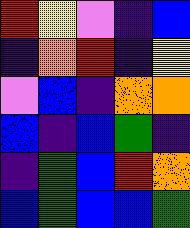[["red", "yellow", "violet", "indigo", "blue"], ["indigo", "orange", "red", "indigo", "yellow"], ["violet", "blue", "indigo", "orange", "orange"], ["blue", "indigo", "blue", "green", "indigo"], ["indigo", "green", "blue", "red", "orange"], ["blue", "green", "blue", "blue", "green"]]